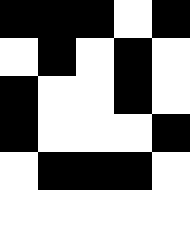[["black", "black", "black", "white", "black"], ["white", "black", "white", "black", "white"], ["black", "white", "white", "black", "white"], ["black", "white", "white", "white", "black"], ["white", "black", "black", "black", "white"], ["white", "white", "white", "white", "white"]]